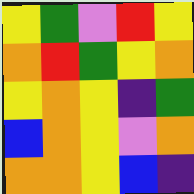[["yellow", "green", "violet", "red", "yellow"], ["orange", "red", "green", "yellow", "orange"], ["yellow", "orange", "yellow", "indigo", "green"], ["blue", "orange", "yellow", "violet", "orange"], ["orange", "orange", "yellow", "blue", "indigo"]]